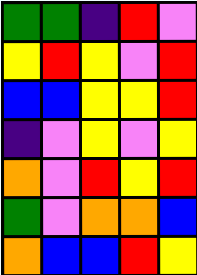[["green", "green", "indigo", "red", "violet"], ["yellow", "red", "yellow", "violet", "red"], ["blue", "blue", "yellow", "yellow", "red"], ["indigo", "violet", "yellow", "violet", "yellow"], ["orange", "violet", "red", "yellow", "red"], ["green", "violet", "orange", "orange", "blue"], ["orange", "blue", "blue", "red", "yellow"]]